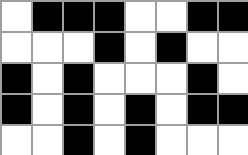[["white", "black", "black", "black", "white", "white", "black", "black"], ["white", "white", "white", "black", "white", "black", "white", "white"], ["black", "white", "black", "white", "white", "white", "black", "white"], ["black", "white", "black", "white", "black", "white", "black", "black"], ["white", "white", "black", "white", "black", "white", "white", "white"]]